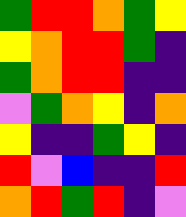[["green", "red", "red", "orange", "green", "yellow"], ["yellow", "orange", "red", "red", "green", "indigo"], ["green", "orange", "red", "red", "indigo", "indigo"], ["violet", "green", "orange", "yellow", "indigo", "orange"], ["yellow", "indigo", "indigo", "green", "yellow", "indigo"], ["red", "violet", "blue", "indigo", "indigo", "red"], ["orange", "red", "green", "red", "indigo", "violet"]]